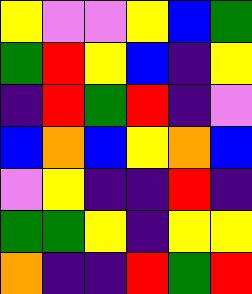[["yellow", "violet", "violet", "yellow", "blue", "green"], ["green", "red", "yellow", "blue", "indigo", "yellow"], ["indigo", "red", "green", "red", "indigo", "violet"], ["blue", "orange", "blue", "yellow", "orange", "blue"], ["violet", "yellow", "indigo", "indigo", "red", "indigo"], ["green", "green", "yellow", "indigo", "yellow", "yellow"], ["orange", "indigo", "indigo", "red", "green", "red"]]